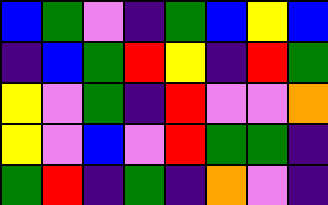[["blue", "green", "violet", "indigo", "green", "blue", "yellow", "blue"], ["indigo", "blue", "green", "red", "yellow", "indigo", "red", "green"], ["yellow", "violet", "green", "indigo", "red", "violet", "violet", "orange"], ["yellow", "violet", "blue", "violet", "red", "green", "green", "indigo"], ["green", "red", "indigo", "green", "indigo", "orange", "violet", "indigo"]]